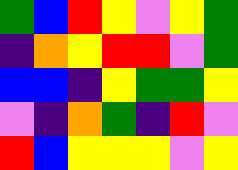[["green", "blue", "red", "yellow", "violet", "yellow", "green"], ["indigo", "orange", "yellow", "red", "red", "violet", "green"], ["blue", "blue", "indigo", "yellow", "green", "green", "yellow"], ["violet", "indigo", "orange", "green", "indigo", "red", "violet"], ["red", "blue", "yellow", "yellow", "yellow", "violet", "yellow"]]